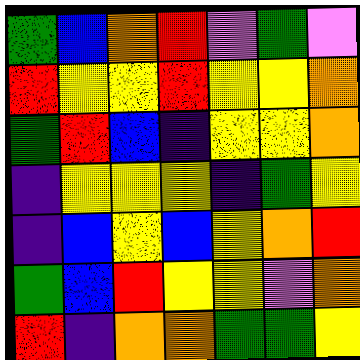[["green", "blue", "orange", "red", "violet", "green", "violet"], ["red", "yellow", "yellow", "red", "yellow", "yellow", "orange"], ["green", "red", "blue", "indigo", "yellow", "yellow", "orange"], ["indigo", "yellow", "yellow", "yellow", "indigo", "green", "yellow"], ["indigo", "blue", "yellow", "blue", "yellow", "orange", "red"], ["green", "blue", "red", "yellow", "yellow", "violet", "orange"], ["red", "indigo", "orange", "orange", "green", "green", "yellow"]]